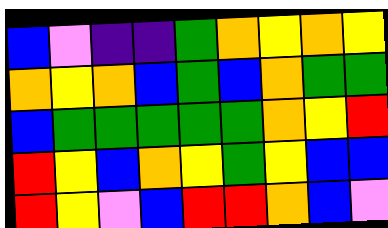[["blue", "violet", "indigo", "indigo", "green", "orange", "yellow", "orange", "yellow"], ["orange", "yellow", "orange", "blue", "green", "blue", "orange", "green", "green"], ["blue", "green", "green", "green", "green", "green", "orange", "yellow", "red"], ["red", "yellow", "blue", "orange", "yellow", "green", "yellow", "blue", "blue"], ["red", "yellow", "violet", "blue", "red", "red", "orange", "blue", "violet"]]